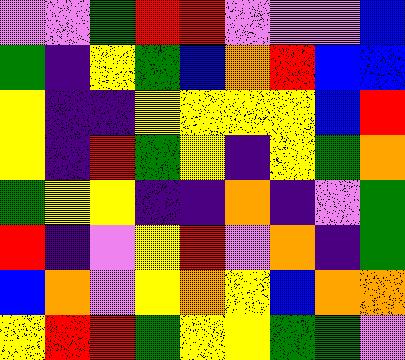[["violet", "violet", "green", "red", "red", "violet", "violet", "violet", "blue"], ["green", "indigo", "yellow", "green", "blue", "orange", "red", "blue", "blue"], ["yellow", "indigo", "indigo", "yellow", "yellow", "yellow", "yellow", "blue", "red"], ["yellow", "indigo", "red", "green", "yellow", "indigo", "yellow", "green", "orange"], ["green", "yellow", "yellow", "indigo", "indigo", "orange", "indigo", "violet", "green"], ["red", "indigo", "violet", "yellow", "red", "violet", "orange", "indigo", "green"], ["blue", "orange", "violet", "yellow", "orange", "yellow", "blue", "orange", "orange"], ["yellow", "red", "red", "green", "yellow", "yellow", "green", "green", "violet"]]